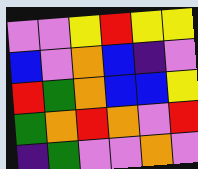[["violet", "violet", "yellow", "red", "yellow", "yellow"], ["blue", "violet", "orange", "blue", "indigo", "violet"], ["red", "green", "orange", "blue", "blue", "yellow"], ["green", "orange", "red", "orange", "violet", "red"], ["indigo", "green", "violet", "violet", "orange", "violet"]]